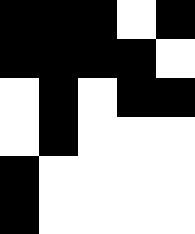[["black", "black", "black", "white", "black"], ["black", "black", "black", "black", "white"], ["white", "black", "white", "black", "black"], ["white", "black", "white", "white", "white"], ["black", "white", "white", "white", "white"], ["black", "white", "white", "white", "white"]]